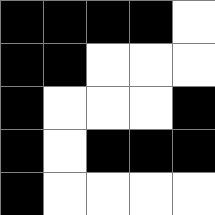[["black", "black", "black", "black", "white"], ["black", "black", "white", "white", "white"], ["black", "white", "white", "white", "black"], ["black", "white", "black", "black", "black"], ["black", "white", "white", "white", "white"]]